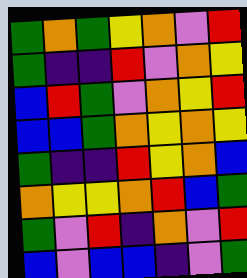[["green", "orange", "green", "yellow", "orange", "violet", "red"], ["green", "indigo", "indigo", "red", "violet", "orange", "yellow"], ["blue", "red", "green", "violet", "orange", "yellow", "red"], ["blue", "blue", "green", "orange", "yellow", "orange", "yellow"], ["green", "indigo", "indigo", "red", "yellow", "orange", "blue"], ["orange", "yellow", "yellow", "orange", "red", "blue", "green"], ["green", "violet", "red", "indigo", "orange", "violet", "red"], ["blue", "violet", "blue", "blue", "indigo", "violet", "green"]]